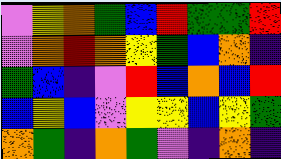[["violet", "yellow", "orange", "green", "blue", "red", "green", "green", "red"], ["violet", "orange", "red", "orange", "yellow", "green", "blue", "orange", "indigo"], ["green", "blue", "indigo", "violet", "red", "blue", "orange", "blue", "red"], ["blue", "yellow", "blue", "violet", "yellow", "yellow", "blue", "yellow", "green"], ["orange", "green", "indigo", "orange", "green", "violet", "indigo", "orange", "indigo"]]